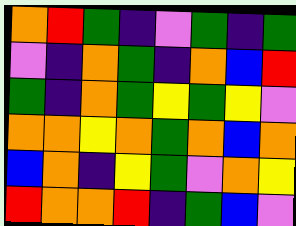[["orange", "red", "green", "indigo", "violet", "green", "indigo", "green"], ["violet", "indigo", "orange", "green", "indigo", "orange", "blue", "red"], ["green", "indigo", "orange", "green", "yellow", "green", "yellow", "violet"], ["orange", "orange", "yellow", "orange", "green", "orange", "blue", "orange"], ["blue", "orange", "indigo", "yellow", "green", "violet", "orange", "yellow"], ["red", "orange", "orange", "red", "indigo", "green", "blue", "violet"]]